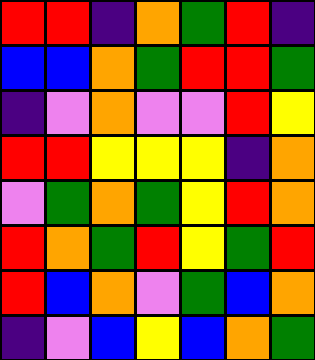[["red", "red", "indigo", "orange", "green", "red", "indigo"], ["blue", "blue", "orange", "green", "red", "red", "green"], ["indigo", "violet", "orange", "violet", "violet", "red", "yellow"], ["red", "red", "yellow", "yellow", "yellow", "indigo", "orange"], ["violet", "green", "orange", "green", "yellow", "red", "orange"], ["red", "orange", "green", "red", "yellow", "green", "red"], ["red", "blue", "orange", "violet", "green", "blue", "orange"], ["indigo", "violet", "blue", "yellow", "blue", "orange", "green"]]